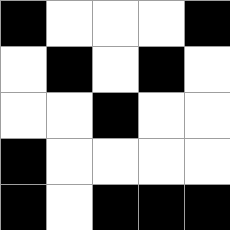[["black", "white", "white", "white", "black"], ["white", "black", "white", "black", "white"], ["white", "white", "black", "white", "white"], ["black", "white", "white", "white", "white"], ["black", "white", "black", "black", "black"]]